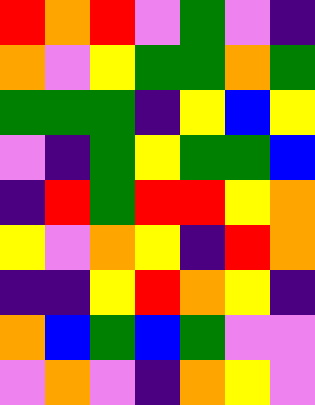[["red", "orange", "red", "violet", "green", "violet", "indigo"], ["orange", "violet", "yellow", "green", "green", "orange", "green"], ["green", "green", "green", "indigo", "yellow", "blue", "yellow"], ["violet", "indigo", "green", "yellow", "green", "green", "blue"], ["indigo", "red", "green", "red", "red", "yellow", "orange"], ["yellow", "violet", "orange", "yellow", "indigo", "red", "orange"], ["indigo", "indigo", "yellow", "red", "orange", "yellow", "indigo"], ["orange", "blue", "green", "blue", "green", "violet", "violet"], ["violet", "orange", "violet", "indigo", "orange", "yellow", "violet"]]